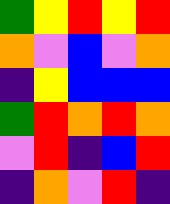[["green", "yellow", "red", "yellow", "red"], ["orange", "violet", "blue", "violet", "orange"], ["indigo", "yellow", "blue", "blue", "blue"], ["green", "red", "orange", "red", "orange"], ["violet", "red", "indigo", "blue", "red"], ["indigo", "orange", "violet", "red", "indigo"]]